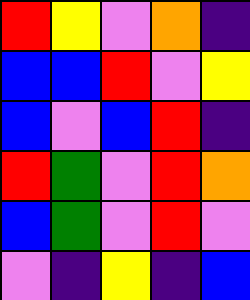[["red", "yellow", "violet", "orange", "indigo"], ["blue", "blue", "red", "violet", "yellow"], ["blue", "violet", "blue", "red", "indigo"], ["red", "green", "violet", "red", "orange"], ["blue", "green", "violet", "red", "violet"], ["violet", "indigo", "yellow", "indigo", "blue"]]